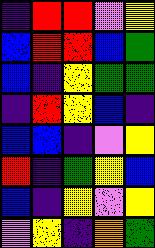[["indigo", "red", "red", "violet", "yellow"], ["blue", "red", "red", "blue", "green"], ["blue", "indigo", "yellow", "green", "green"], ["indigo", "red", "yellow", "blue", "indigo"], ["blue", "blue", "indigo", "violet", "yellow"], ["red", "indigo", "green", "yellow", "blue"], ["blue", "indigo", "yellow", "violet", "yellow"], ["violet", "yellow", "indigo", "orange", "green"]]